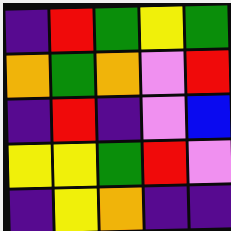[["indigo", "red", "green", "yellow", "green"], ["orange", "green", "orange", "violet", "red"], ["indigo", "red", "indigo", "violet", "blue"], ["yellow", "yellow", "green", "red", "violet"], ["indigo", "yellow", "orange", "indigo", "indigo"]]